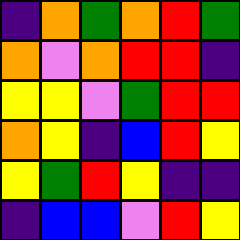[["indigo", "orange", "green", "orange", "red", "green"], ["orange", "violet", "orange", "red", "red", "indigo"], ["yellow", "yellow", "violet", "green", "red", "red"], ["orange", "yellow", "indigo", "blue", "red", "yellow"], ["yellow", "green", "red", "yellow", "indigo", "indigo"], ["indigo", "blue", "blue", "violet", "red", "yellow"]]